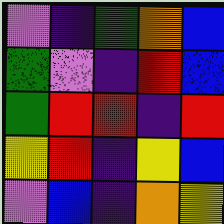[["violet", "indigo", "green", "orange", "blue"], ["green", "violet", "indigo", "red", "blue"], ["green", "red", "red", "indigo", "red"], ["yellow", "red", "indigo", "yellow", "blue"], ["violet", "blue", "indigo", "orange", "yellow"]]